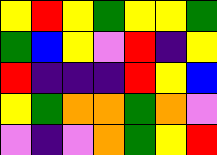[["yellow", "red", "yellow", "green", "yellow", "yellow", "green"], ["green", "blue", "yellow", "violet", "red", "indigo", "yellow"], ["red", "indigo", "indigo", "indigo", "red", "yellow", "blue"], ["yellow", "green", "orange", "orange", "green", "orange", "violet"], ["violet", "indigo", "violet", "orange", "green", "yellow", "red"]]